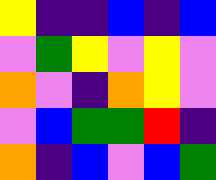[["yellow", "indigo", "indigo", "blue", "indigo", "blue"], ["violet", "green", "yellow", "violet", "yellow", "violet"], ["orange", "violet", "indigo", "orange", "yellow", "violet"], ["violet", "blue", "green", "green", "red", "indigo"], ["orange", "indigo", "blue", "violet", "blue", "green"]]